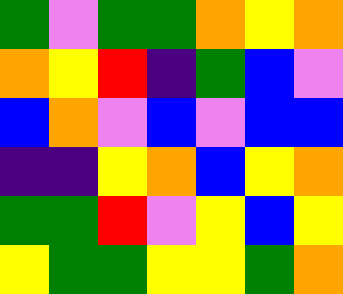[["green", "violet", "green", "green", "orange", "yellow", "orange"], ["orange", "yellow", "red", "indigo", "green", "blue", "violet"], ["blue", "orange", "violet", "blue", "violet", "blue", "blue"], ["indigo", "indigo", "yellow", "orange", "blue", "yellow", "orange"], ["green", "green", "red", "violet", "yellow", "blue", "yellow"], ["yellow", "green", "green", "yellow", "yellow", "green", "orange"]]